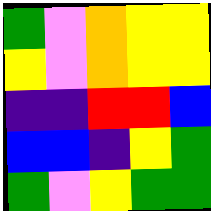[["green", "violet", "orange", "yellow", "yellow"], ["yellow", "violet", "orange", "yellow", "yellow"], ["indigo", "indigo", "red", "red", "blue"], ["blue", "blue", "indigo", "yellow", "green"], ["green", "violet", "yellow", "green", "green"]]